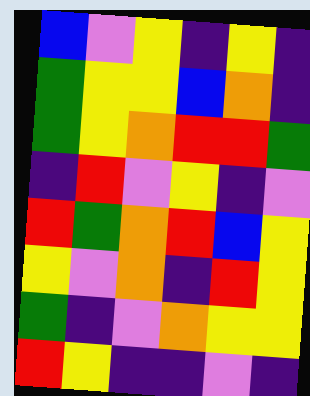[["blue", "violet", "yellow", "indigo", "yellow", "indigo"], ["green", "yellow", "yellow", "blue", "orange", "indigo"], ["green", "yellow", "orange", "red", "red", "green"], ["indigo", "red", "violet", "yellow", "indigo", "violet"], ["red", "green", "orange", "red", "blue", "yellow"], ["yellow", "violet", "orange", "indigo", "red", "yellow"], ["green", "indigo", "violet", "orange", "yellow", "yellow"], ["red", "yellow", "indigo", "indigo", "violet", "indigo"]]